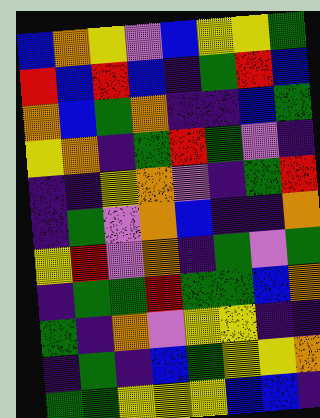[["blue", "orange", "yellow", "violet", "blue", "yellow", "yellow", "green"], ["red", "blue", "red", "blue", "indigo", "green", "red", "blue"], ["orange", "blue", "green", "orange", "indigo", "indigo", "blue", "green"], ["yellow", "orange", "indigo", "green", "red", "green", "violet", "indigo"], ["indigo", "indigo", "yellow", "orange", "violet", "indigo", "green", "red"], ["indigo", "green", "violet", "orange", "blue", "indigo", "indigo", "orange"], ["yellow", "red", "violet", "orange", "indigo", "green", "violet", "green"], ["indigo", "green", "green", "red", "green", "green", "blue", "orange"], ["green", "indigo", "orange", "violet", "yellow", "yellow", "indigo", "indigo"], ["indigo", "green", "indigo", "blue", "green", "yellow", "yellow", "orange"], ["green", "green", "yellow", "yellow", "yellow", "blue", "blue", "indigo"]]